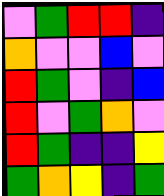[["violet", "green", "red", "red", "indigo"], ["orange", "violet", "violet", "blue", "violet"], ["red", "green", "violet", "indigo", "blue"], ["red", "violet", "green", "orange", "violet"], ["red", "green", "indigo", "indigo", "yellow"], ["green", "orange", "yellow", "indigo", "green"]]